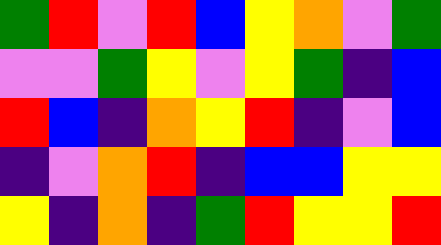[["green", "red", "violet", "red", "blue", "yellow", "orange", "violet", "green"], ["violet", "violet", "green", "yellow", "violet", "yellow", "green", "indigo", "blue"], ["red", "blue", "indigo", "orange", "yellow", "red", "indigo", "violet", "blue"], ["indigo", "violet", "orange", "red", "indigo", "blue", "blue", "yellow", "yellow"], ["yellow", "indigo", "orange", "indigo", "green", "red", "yellow", "yellow", "red"]]